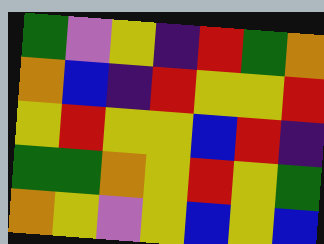[["green", "violet", "yellow", "indigo", "red", "green", "orange"], ["orange", "blue", "indigo", "red", "yellow", "yellow", "red"], ["yellow", "red", "yellow", "yellow", "blue", "red", "indigo"], ["green", "green", "orange", "yellow", "red", "yellow", "green"], ["orange", "yellow", "violet", "yellow", "blue", "yellow", "blue"]]